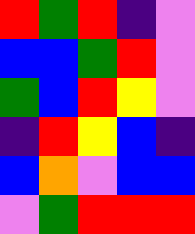[["red", "green", "red", "indigo", "violet"], ["blue", "blue", "green", "red", "violet"], ["green", "blue", "red", "yellow", "violet"], ["indigo", "red", "yellow", "blue", "indigo"], ["blue", "orange", "violet", "blue", "blue"], ["violet", "green", "red", "red", "red"]]